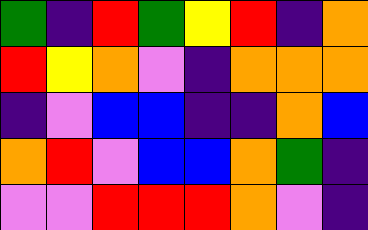[["green", "indigo", "red", "green", "yellow", "red", "indigo", "orange"], ["red", "yellow", "orange", "violet", "indigo", "orange", "orange", "orange"], ["indigo", "violet", "blue", "blue", "indigo", "indigo", "orange", "blue"], ["orange", "red", "violet", "blue", "blue", "orange", "green", "indigo"], ["violet", "violet", "red", "red", "red", "orange", "violet", "indigo"]]